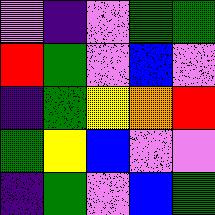[["violet", "indigo", "violet", "green", "green"], ["red", "green", "violet", "blue", "violet"], ["indigo", "green", "yellow", "orange", "red"], ["green", "yellow", "blue", "violet", "violet"], ["indigo", "green", "violet", "blue", "green"]]